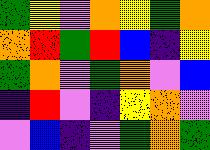[["green", "yellow", "violet", "orange", "yellow", "green", "orange"], ["orange", "red", "green", "red", "blue", "indigo", "yellow"], ["green", "orange", "violet", "green", "orange", "violet", "blue"], ["indigo", "red", "violet", "indigo", "yellow", "orange", "violet"], ["violet", "blue", "indigo", "violet", "green", "orange", "green"]]